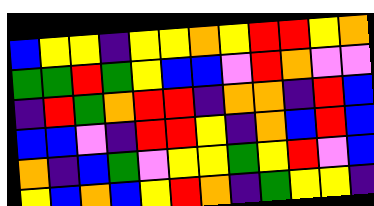[["blue", "yellow", "yellow", "indigo", "yellow", "yellow", "orange", "yellow", "red", "red", "yellow", "orange"], ["green", "green", "red", "green", "yellow", "blue", "blue", "violet", "red", "orange", "violet", "violet"], ["indigo", "red", "green", "orange", "red", "red", "indigo", "orange", "orange", "indigo", "red", "blue"], ["blue", "blue", "violet", "indigo", "red", "red", "yellow", "indigo", "orange", "blue", "red", "blue"], ["orange", "indigo", "blue", "green", "violet", "yellow", "yellow", "green", "yellow", "red", "violet", "blue"], ["yellow", "blue", "orange", "blue", "yellow", "red", "orange", "indigo", "green", "yellow", "yellow", "indigo"]]